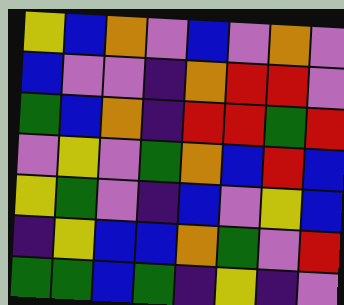[["yellow", "blue", "orange", "violet", "blue", "violet", "orange", "violet"], ["blue", "violet", "violet", "indigo", "orange", "red", "red", "violet"], ["green", "blue", "orange", "indigo", "red", "red", "green", "red"], ["violet", "yellow", "violet", "green", "orange", "blue", "red", "blue"], ["yellow", "green", "violet", "indigo", "blue", "violet", "yellow", "blue"], ["indigo", "yellow", "blue", "blue", "orange", "green", "violet", "red"], ["green", "green", "blue", "green", "indigo", "yellow", "indigo", "violet"]]